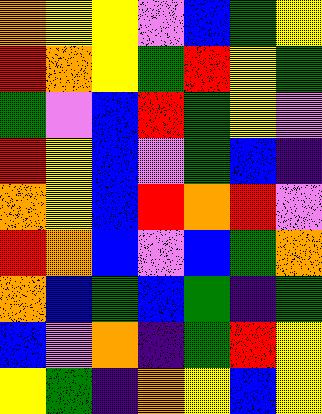[["orange", "yellow", "yellow", "violet", "blue", "green", "yellow"], ["red", "orange", "yellow", "green", "red", "yellow", "green"], ["green", "violet", "blue", "red", "green", "yellow", "violet"], ["red", "yellow", "blue", "violet", "green", "blue", "indigo"], ["orange", "yellow", "blue", "red", "orange", "red", "violet"], ["red", "orange", "blue", "violet", "blue", "green", "orange"], ["orange", "blue", "green", "blue", "green", "indigo", "green"], ["blue", "violet", "orange", "indigo", "green", "red", "yellow"], ["yellow", "green", "indigo", "orange", "yellow", "blue", "yellow"]]